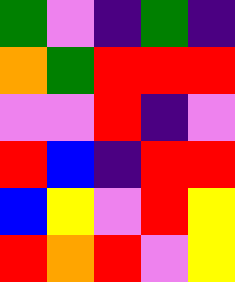[["green", "violet", "indigo", "green", "indigo"], ["orange", "green", "red", "red", "red"], ["violet", "violet", "red", "indigo", "violet"], ["red", "blue", "indigo", "red", "red"], ["blue", "yellow", "violet", "red", "yellow"], ["red", "orange", "red", "violet", "yellow"]]